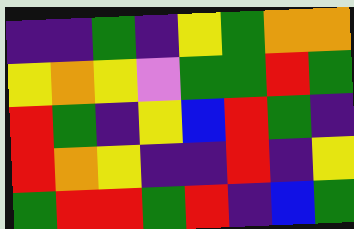[["indigo", "indigo", "green", "indigo", "yellow", "green", "orange", "orange"], ["yellow", "orange", "yellow", "violet", "green", "green", "red", "green"], ["red", "green", "indigo", "yellow", "blue", "red", "green", "indigo"], ["red", "orange", "yellow", "indigo", "indigo", "red", "indigo", "yellow"], ["green", "red", "red", "green", "red", "indigo", "blue", "green"]]